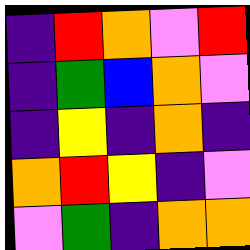[["indigo", "red", "orange", "violet", "red"], ["indigo", "green", "blue", "orange", "violet"], ["indigo", "yellow", "indigo", "orange", "indigo"], ["orange", "red", "yellow", "indigo", "violet"], ["violet", "green", "indigo", "orange", "orange"]]